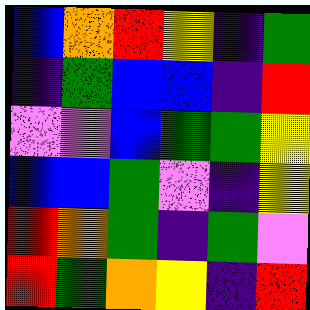[["blue", "orange", "red", "yellow", "indigo", "green"], ["indigo", "green", "blue", "blue", "indigo", "red"], ["violet", "violet", "blue", "green", "green", "yellow"], ["blue", "blue", "green", "violet", "indigo", "yellow"], ["red", "orange", "green", "indigo", "green", "violet"], ["red", "green", "orange", "yellow", "indigo", "red"]]